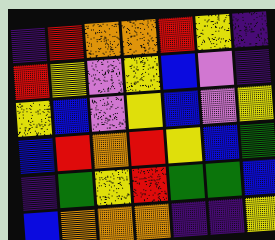[["indigo", "red", "orange", "orange", "red", "yellow", "indigo"], ["red", "yellow", "violet", "yellow", "blue", "violet", "indigo"], ["yellow", "blue", "violet", "yellow", "blue", "violet", "yellow"], ["blue", "red", "orange", "red", "yellow", "blue", "green"], ["indigo", "green", "yellow", "red", "green", "green", "blue"], ["blue", "orange", "orange", "orange", "indigo", "indigo", "yellow"]]